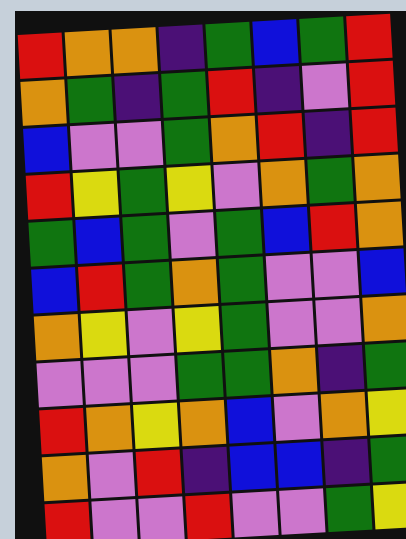[["red", "orange", "orange", "indigo", "green", "blue", "green", "red"], ["orange", "green", "indigo", "green", "red", "indigo", "violet", "red"], ["blue", "violet", "violet", "green", "orange", "red", "indigo", "red"], ["red", "yellow", "green", "yellow", "violet", "orange", "green", "orange"], ["green", "blue", "green", "violet", "green", "blue", "red", "orange"], ["blue", "red", "green", "orange", "green", "violet", "violet", "blue"], ["orange", "yellow", "violet", "yellow", "green", "violet", "violet", "orange"], ["violet", "violet", "violet", "green", "green", "orange", "indigo", "green"], ["red", "orange", "yellow", "orange", "blue", "violet", "orange", "yellow"], ["orange", "violet", "red", "indigo", "blue", "blue", "indigo", "green"], ["red", "violet", "violet", "red", "violet", "violet", "green", "yellow"]]